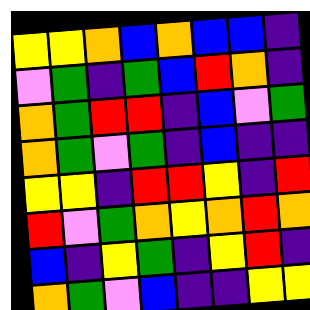[["yellow", "yellow", "orange", "blue", "orange", "blue", "blue", "indigo"], ["violet", "green", "indigo", "green", "blue", "red", "orange", "indigo"], ["orange", "green", "red", "red", "indigo", "blue", "violet", "green"], ["orange", "green", "violet", "green", "indigo", "blue", "indigo", "indigo"], ["yellow", "yellow", "indigo", "red", "red", "yellow", "indigo", "red"], ["red", "violet", "green", "orange", "yellow", "orange", "red", "orange"], ["blue", "indigo", "yellow", "green", "indigo", "yellow", "red", "indigo"], ["orange", "green", "violet", "blue", "indigo", "indigo", "yellow", "yellow"]]